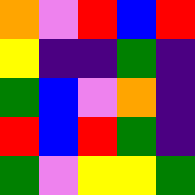[["orange", "violet", "red", "blue", "red"], ["yellow", "indigo", "indigo", "green", "indigo"], ["green", "blue", "violet", "orange", "indigo"], ["red", "blue", "red", "green", "indigo"], ["green", "violet", "yellow", "yellow", "green"]]